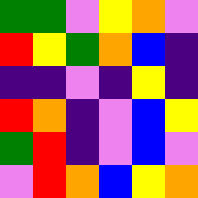[["green", "green", "violet", "yellow", "orange", "violet"], ["red", "yellow", "green", "orange", "blue", "indigo"], ["indigo", "indigo", "violet", "indigo", "yellow", "indigo"], ["red", "orange", "indigo", "violet", "blue", "yellow"], ["green", "red", "indigo", "violet", "blue", "violet"], ["violet", "red", "orange", "blue", "yellow", "orange"]]